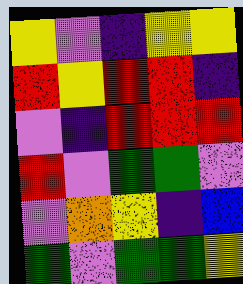[["yellow", "violet", "indigo", "yellow", "yellow"], ["red", "yellow", "red", "red", "indigo"], ["violet", "indigo", "red", "red", "red"], ["red", "violet", "green", "green", "violet"], ["violet", "orange", "yellow", "indigo", "blue"], ["green", "violet", "green", "green", "yellow"]]